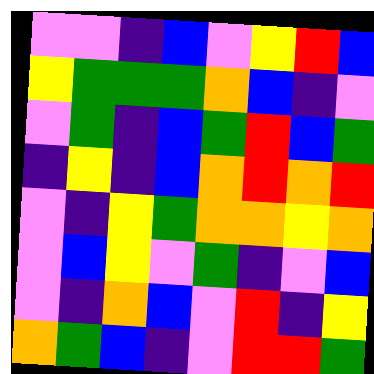[["violet", "violet", "indigo", "blue", "violet", "yellow", "red", "blue"], ["yellow", "green", "green", "green", "orange", "blue", "indigo", "violet"], ["violet", "green", "indigo", "blue", "green", "red", "blue", "green"], ["indigo", "yellow", "indigo", "blue", "orange", "red", "orange", "red"], ["violet", "indigo", "yellow", "green", "orange", "orange", "yellow", "orange"], ["violet", "blue", "yellow", "violet", "green", "indigo", "violet", "blue"], ["violet", "indigo", "orange", "blue", "violet", "red", "indigo", "yellow"], ["orange", "green", "blue", "indigo", "violet", "red", "red", "green"]]